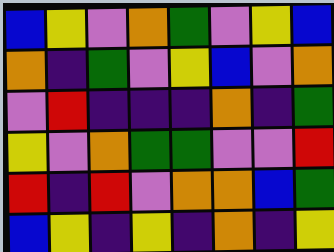[["blue", "yellow", "violet", "orange", "green", "violet", "yellow", "blue"], ["orange", "indigo", "green", "violet", "yellow", "blue", "violet", "orange"], ["violet", "red", "indigo", "indigo", "indigo", "orange", "indigo", "green"], ["yellow", "violet", "orange", "green", "green", "violet", "violet", "red"], ["red", "indigo", "red", "violet", "orange", "orange", "blue", "green"], ["blue", "yellow", "indigo", "yellow", "indigo", "orange", "indigo", "yellow"]]